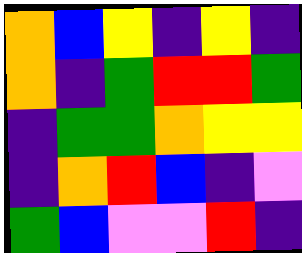[["orange", "blue", "yellow", "indigo", "yellow", "indigo"], ["orange", "indigo", "green", "red", "red", "green"], ["indigo", "green", "green", "orange", "yellow", "yellow"], ["indigo", "orange", "red", "blue", "indigo", "violet"], ["green", "blue", "violet", "violet", "red", "indigo"]]